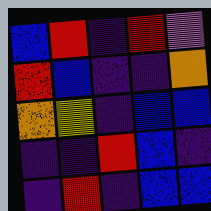[["blue", "red", "indigo", "red", "violet"], ["red", "blue", "indigo", "indigo", "orange"], ["orange", "yellow", "indigo", "blue", "blue"], ["indigo", "indigo", "red", "blue", "indigo"], ["indigo", "red", "indigo", "blue", "blue"]]